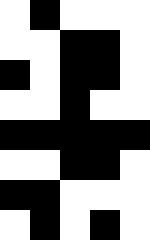[["white", "black", "white", "white", "white"], ["white", "white", "black", "black", "white"], ["black", "white", "black", "black", "white"], ["white", "white", "black", "white", "white"], ["black", "black", "black", "black", "black"], ["white", "white", "black", "black", "white"], ["black", "black", "white", "white", "white"], ["white", "black", "white", "black", "white"]]